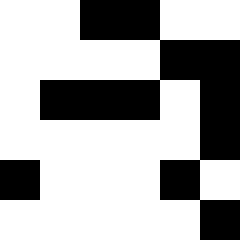[["white", "white", "black", "black", "white", "white"], ["white", "white", "white", "white", "black", "black"], ["white", "black", "black", "black", "white", "black"], ["white", "white", "white", "white", "white", "black"], ["black", "white", "white", "white", "black", "white"], ["white", "white", "white", "white", "white", "black"]]